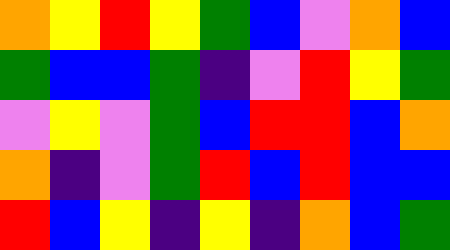[["orange", "yellow", "red", "yellow", "green", "blue", "violet", "orange", "blue"], ["green", "blue", "blue", "green", "indigo", "violet", "red", "yellow", "green"], ["violet", "yellow", "violet", "green", "blue", "red", "red", "blue", "orange"], ["orange", "indigo", "violet", "green", "red", "blue", "red", "blue", "blue"], ["red", "blue", "yellow", "indigo", "yellow", "indigo", "orange", "blue", "green"]]